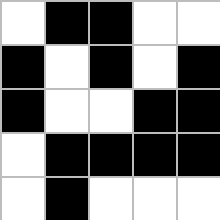[["white", "black", "black", "white", "white"], ["black", "white", "black", "white", "black"], ["black", "white", "white", "black", "black"], ["white", "black", "black", "black", "black"], ["white", "black", "white", "white", "white"]]